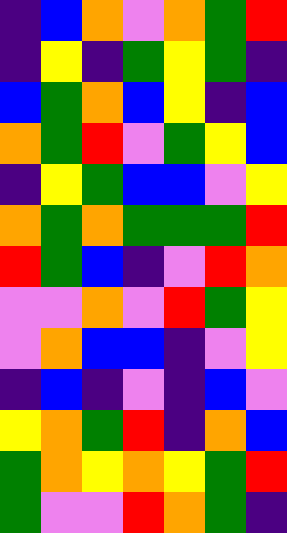[["indigo", "blue", "orange", "violet", "orange", "green", "red"], ["indigo", "yellow", "indigo", "green", "yellow", "green", "indigo"], ["blue", "green", "orange", "blue", "yellow", "indigo", "blue"], ["orange", "green", "red", "violet", "green", "yellow", "blue"], ["indigo", "yellow", "green", "blue", "blue", "violet", "yellow"], ["orange", "green", "orange", "green", "green", "green", "red"], ["red", "green", "blue", "indigo", "violet", "red", "orange"], ["violet", "violet", "orange", "violet", "red", "green", "yellow"], ["violet", "orange", "blue", "blue", "indigo", "violet", "yellow"], ["indigo", "blue", "indigo", "violet", "indigo", "blue", "violet"], ["yellow", "orange", "green", "red", "indigo", "orange", "blue"], ["green", "orange", "yellow", "orange", "yellow", "green", "red"], ["green", "violet", "violet", "red", "orange", "green", "indigo"]]